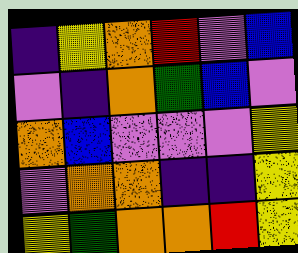[["indigo", "yellow", "orange", "red", "violet", "blue"], ["violet", "indigo", "orange", "green", "blue", "violet"], ["orange", "blue", "violet", "violet", "violet", "yellow"], ["violet", "orange", "orange", "indigo", "indigo", "yellow"], ["yellow", "green", "orange", "orange", "red", "yellow"]]